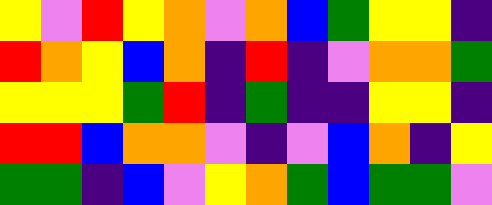[["yellow", "violet", "red", "yellow", "orange", "violet", "orange", "blue", "green", "yellow", "yellow", "indigo"], ["red", "orange", "yellow", "blue", "orange", "indigo", "red", "indigo", "violet", "orange", "orange", "green"], ["yellow", "yellow", "yellow", "green", "red", "indigo", "green", "indigo", "indigo", "yellow", "yellow", "indigo"], ["red", "red", "blue", "orange", "orange", "violet", "indigo", "violet", "blue", "orange", "indigo", "yellow"], ["green", "green", "indigo", "blue", "violet", "yellow", "orange", "green", "blue", "green", "green", "violet"]]